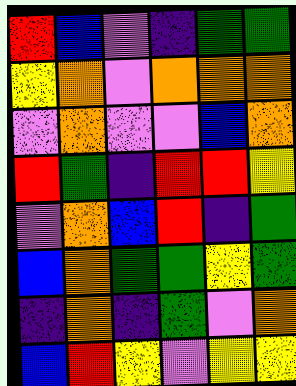[["red", "blue", "violet", "indigo", "green", "green"], ["yellow", "orange", "violet", "orange", "orange", "orange"], ["violet", "orange", "violet", "violet", "blue", "orange"], ["red", "green", "indigo", "red", "red", "yellow"], ["violet", "orange", "blue", "red", "indigo", "green"], ["blue", "orange", "green", "green", "yellow", "green"], ["indigo", "orange", "indigo", "green", "violet", "orange"], ["blue", "red", "yellow", "violet", "yellow", "yellow"]]